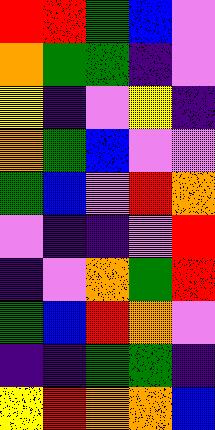[["red", "red", "green", "blue", "violet"], ["orange", "green", "green", "indigo", "violet"], ["yellow", "indigo", "violet", "yellow", "indigo"], ["orange", "green", "blue", "violet", "violet"], ["green", "blue", "violet", "red", "orange"], ["violet", "indigo", "indigo", "violet", "red"], ["indigo", "violet", "orange", "green", "red"], ["green", "blue", "red", "orange", "violet"], ["indigo", "indigo", "green", "green", "indigo"], ["yellow", "red", "orange", "orange", "blue"]]